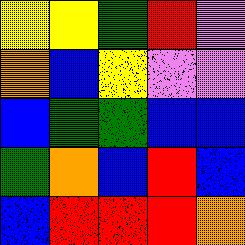[["yellow", "yellow", "green", "red", "violet"], ["orange", "blue", "yellow", "violet", "violet"], ["blue", "green", "green", "blue", "blue"], ["green", "orange", "blue", "red", "blue"], ["blue", "red", "red", "red", "orange"]]